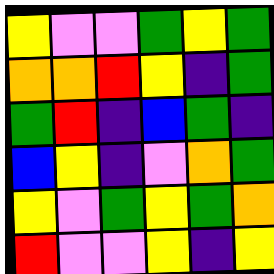[["yellow", "violet", "violet", "green", "yellow", "green"], ["orange", "orange", "red", "yellow", "indigo", "green"], ["green", "red", "indigo", "blue", "green", "indigo"], ["blue", "yellow", "indigo", "violet", "orange", "green"], ["yellow", "violet", "green", "yellow", "green", "orange"], ["red", "violet", "violet", "yellow", "indigo", "yellow"]]